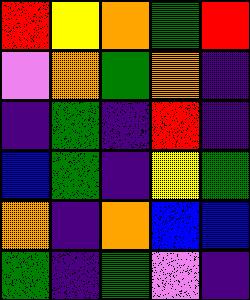[["red", "yellow", "orange", "green", "red"], ["violet", "orange", "green", "orange", "indigo"], ["indigo", "green", "indigo", "red", "indigo"], ["blue", "green", "indigo", "yellow", "green"], ["orange", "indigo", "orange", "blue", "blue"], ["green", "indigo", "green", "violet", "indigo"]]